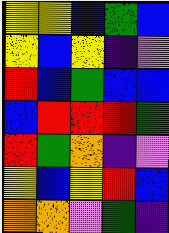[["yellow", "yellow", "blue", "green", "blue"], ["yellow", "blue", "yellow", "indigo", "violet"], ["red", "blue", "green", "blue", "blue"], ["blue", "red", "red", "red", "green"], ["red", "green", "orange", "indigo", "violet"], ["yellow", "blue", "yellow", "red", "blue"], ["orange", "orange", "violet", "green", "indigo"]]